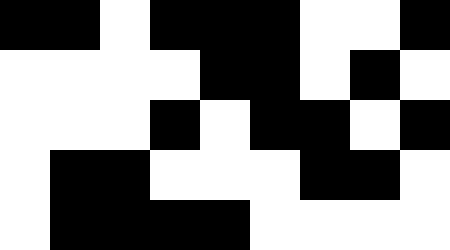[["black", "black", "white", "black", "black", "black", "white", "white", "black"], ["white", "white", "white", "white", "black", "black", "white", "black", "white"], ["white", "white", "white", "black", "white", "black", "black", "white", "black"], ["white", "black", "black", "white", "white", "white", "black", "black", "white"], ["white", "black", "black", "black", "black", "white", "white", "white", "white"]]